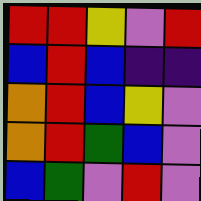[["red", "red", "yellow", "violet", "red"], ["blue", "red", "blue", "indigo", "indigo"], ["orange", "red", "blue", "yellow", "violet"], ["orange", "red", "green", "blue", "violet"], ["blue", "green", "violet", "red", "violet"]]